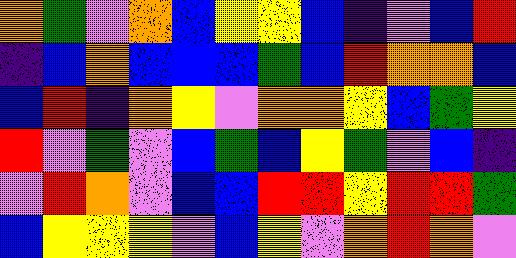[["orange", "green", "violet", "orange", "blue", "yellow", "yellow", "blue", "indigo", "violet", "blue", "red"], ["indigo", "blue", "orange", "blue", "blue", "blue", "green", "blue", "red", "orange", "orange", "blue"], ["blue", "red", "indigo", "orange", "yellow", "violet", "orange", "orange", "yellow", "blue", "green", "yellow"], ["red", "violet", "green", "violet", "blue", "green", "blue", "yellow", "green", "violet", "blue", "indigo"], ["violet", "red", "orange", "violet", "blue", "blue", "red", "red", "yellow", "red", "red", "green"], ["blue", "yellow", "yellow", "yellow", "violet", "blue", "yellow", "violet", "orange", "red", "orange", "violet"]]